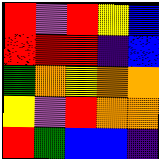[["red", "violet", "red", "yellow", "blue"], ["red", "red", "red", "indigo", "blue"], ["green", "orange", "yellow", "orange", "orange"], ["yellow", "violet", "red", "orange", "orange"], ["red", "green", "blue", "blue", "indigo"]]